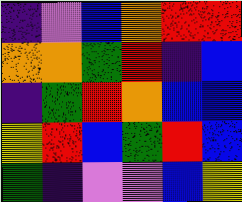[["indigo", "violet", "blue", "orange", "red", "red"], ["orange", "orange", "green", "red", "indigo", "blue"], ["indigo", "green", "red", "orange", "blue", "blue"], ["yellow", "red", "blue", "green", "red", "blue"], ["green", "indigo", "violet", "violet", "blue", "yellow"]]